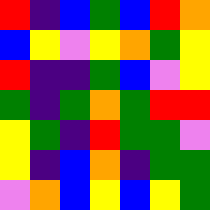[["red", "indigo", "blue", "green", "blue", "red", "orange"], ["blue", "yellow", "violet", "yellow", "orange", "green", "yellow"], ["red", "indigo", "indigo", "green", "blue", "violet", "yellow"], ["green", "indigo", "green", "orange", "green", "red", "red"], ["yellow", "green", "indigo", "red", "green", "green", "violet"], ["yellow", "indigo", "blue", "orange", "indigo", "green", "green"], ["violet", "orange", "blue", "yellow", "blue", "yellow", "green"]]